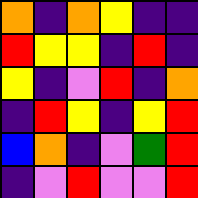[["orange", "indigo", "orange", "yellow", "indigo", "indigo"], ["red", "yellow", "yellow", "indigo", "red", "indigo"], ["yellow", "indigo", "violet", "red", "indigo", "orange"], ["indigo", "red", "yellow", "indigo", "yellow", "red"], ["blue", "orange", "indigo", "violet", "green", "red"], ["indigo", "violet", "red", "violet", "violet", "red"]]